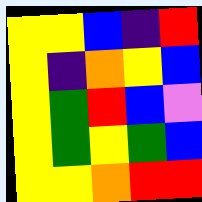[["yellow", "yellow", "blue", "indigo", "red"], ["yellow", "indigo", "orange", "yellow", "blue"], ["yellow", "green", "red", "blue", "violet"], ["yellow", "green", "yellow", "green", "blue"], ["yellow", "yellow", "orange", "red", "red"]]